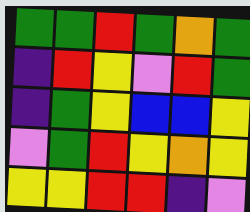[["green", "green", "red", "green", "orange", "green"], ["indigo", "red", "yellow", "violet", "red", "green"], ["indigo", "green", "yellow", "blue", "blue", "yellow"], ["violet", "green", "red", "yellow", "orange", "yellow"], ["yellow", "yellow", "red", "red", "indigo", "violet"]]